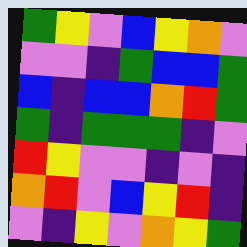[["green", "yellow", "violet", "blue", "yellow", "orange", "violet"], ["violet", "violet", "indigo", "green", "blue", "blue", "green"], ["blue", "indigo", "blue", "blue", "orange", "red", "green"], ["green", "indigo", "green", "green", "green", "indigo", "violet"], ["red", "yellow", "violet", "violet", "indigo", "violet", "indigo"], ["orange", "red", "violet", "blue", "yellow", "red", "indigo"], ["violet", "indigo", "yellow", "violet", "orange", "yellow", "green"]]